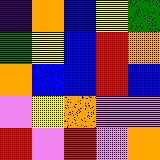[["indigo", "orange", "blue", "yellow", "green"], ["green", "yellow", "blue", "red", "orange"], ["orange", "blue", "blue", "red", "blue"], ["violet", "yellow", "orange", "violet", "violet"], ["red", "violet", "red", "violet", "orange"]]